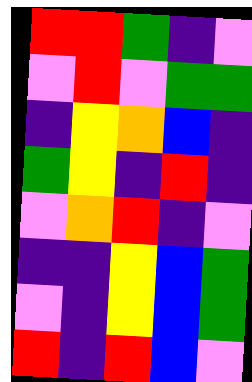[["red", "red", "green", "indigo", "violet"], ["violet", "red", "violet", "green", "green"], ["indigo", "yellow", "orange", "blue", "indigo"], ["green", "yellow", "indigo", "red", "indigo"], ["violet", "orange", "red", "indigo", "violet"], ["indigo", "indigo", "yellow", "blue", "green"], ["violet", "indigo", "yellow", "blue", "green"], ["red", "indigo", "red", "blue", "violet"]]